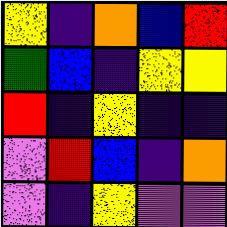[["yellow", "indigo", "orange", "blue", "red"], ["green", "blue", "indigo", "yellow", "yellow"], ["red", "indigo", "yellow", "indigo", "indigo"], ["violet", "red", "blue", "indigo", "orange"], ["violet", "indigo", "yellow", "violet", "violet"]]